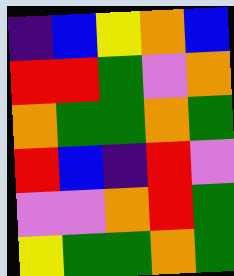[["indigo", "blue", "yellow", "orange", "blue"], ["red", "red", "green", "violet", "orange"], ["orange", "green", "green", "orange", "green"], ["red", "blue", "indigo", "red", "violet"], ["violet", "violet", "orange", "red", "green"], ["yellow", "green", "green", "orange", "green"]]